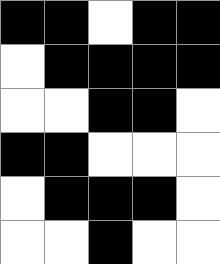[["black", "black", "white", "black", "black"], ["white", "black", "black", "black", "black"], ["white", "white", "black", "black", "white"], ["black", "black", "white", "white", "white"], ["white", "black", "black", "black", "white"], ["white", "white", "black", "white", "white"]]